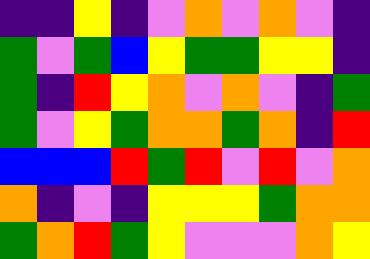[["indigo", "indigo", "yellow", "indigo", "violet", "orange", "violet", "orange", "violet", "indigo"], ["green", "violet", "green", "blue", "yellow", "green", "green", "yellow", "yellow", "indigo"], ["green", "indigo", "red", "yellow", "orange", "violet", "orange", "violet", "indigo", "green"], ["green", "violet", "yellow", "green", "orange", "orange", "green", "orange", "indigo", "red"], ["blue", "blue", "blue", "red", "green", "red", "violet", "red", "violet", "orange"], ["orange", "indigo", "violet", "indigo", "yellow", "yellow", "yellow", "green", "orange", "orange"], ["green", "orange", "red", "green", "yellow", "violet", "violet", "violet", "orange", "yellow"]]